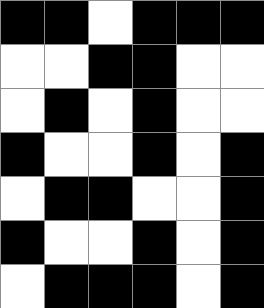[["black", "black", "white", "black", "black", "black"], ["white", "white", "black", "black", "white", "white"], ["white", "black", "white", "black", "white", "white"], ["black", "white", "white", "black", "white", "black"], ["white", "black", "black", "white", "white", "black"], ["black", "white", "white", "black", "white", "black"], ["white", "black", "black", "black", "white", "black"]]